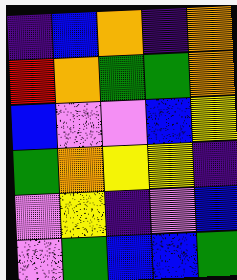[["indigo", "blue", "orange", "indigo", "orange"], ["red", "orange", "green", "green", "orange"], ["blue", "violet", "violet", "blue", "yellow"], ["green", "orange", "yellow", "yellow", "indigo"], ["violet", "yellow", "indigo", "violet", "blue"], ["violet", "green", "blue", "blue", "green"]]